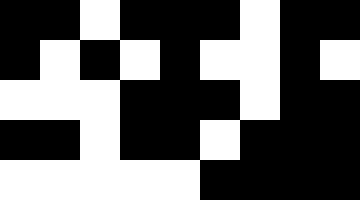[["black", "black", "white", "black", "black", "black", "white", "black", "black"], ["black", "white", "black", "white", "black", "white", "white", "black", "white"], ["white", "white", "white", "black", "black", "black", "white", "black", "black"], ["black", "black", "white", "black", "black", "white", "black", "black", "black"], ["white", "white", "white", "white", "white", "black", "black", "black", "black"]]